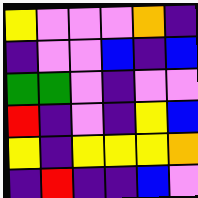[["yellow", "violet", "violet", "violet", "orange", "indigo"], ["indigo", "violet", "violet", "blue", "indigo", "blue"], ["green", "green", "violet", "indigo", "violet", "violet"], ["red", "indigo", "violet", "indigo", "yellow", "blue"], ["yellow", "indigo", "yellow", "yellow", "yellow", "orange"], ["indigo", "red", "indigo", "indigo", "blue", "violet"]]